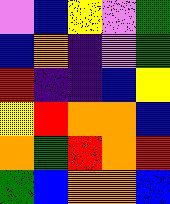[["violet", "blue", "yellow", "violet", "green"], ["blue", "orange", "indigo", "violet", "green"], ["red", "indigo", "indigo", "blue", "yellow"], ["yellow", "red", "orange", "orange", "blue"], ["orange", "green", "red", "orange", "red"], ["green", "blue", "orange", "orange", "blue"]]